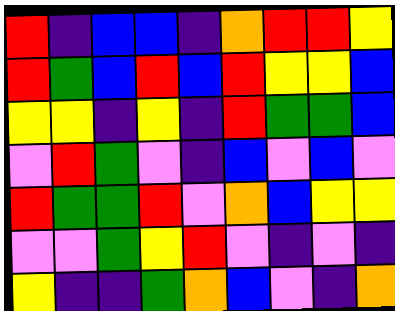[["red", "indigo", "blue", "blue", "indigo", "orange", "red", "red", "yellow"], ["red", "green", "blue", "red", "blue", "red", "yellow", "yellow", "blue"], ["yellow", "yellow", "indigo", "yellow", "indigo", "red", "green", "green", "blue"], ["violet", "red", "green", "violet", "indigo", "blue", "violet", "blue", "violet"], ["red", "green", "green", "red", "violet", "orange", "blue", "yellow", "yellow"], ["violet", "violet", "green", "yellow", "red", "violet", "indigo", "violet", "indigo"], ["yellow", "indigo", "indigo", "green", "orange", "blue", "violet", "indigo", "orange"]]